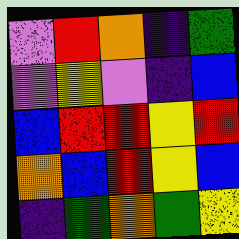[["violet", "red", "orange", "indigo", "green"], ["violet", "yellow", "violet", "indigo", "blue"], ["blue", "red", "red", "yellow", "red"], ["orange", "blue", "red", "yellow", "blue"], ["indigo", "green", "orange", "green", "yellow"]]